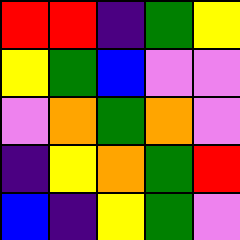[["red", "red", "indigo", "green", "yellow"], ["yellow", "green", "blue", "violet", "violet"], ["violet", "orange", "green", "orange", "violet"], ["indigo", "yellow", "orange", "green", "red"], ["blue", "indigo", "yellow", "green", "violet"]]